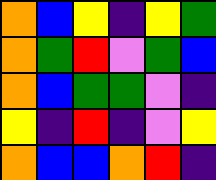[["orange", "blue", "yellow", "indigo", "yellow", "green"], ["orange", "green", "red", "violet", "green", "blue"], ["orange", "blue", "green", "green", "violet", "indigo"], ["yellow", "indigo", "red", "indigo", "violet", "yellow"], ["orange", "blue", "blue", "orange", "red", "indigo"]]